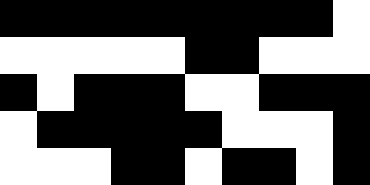[["black", "black", "black", "black", "black", "black", "black", "black", "black", "white"], ["white", "white", "white", "white", "white", "black", "black", "white", "white", "white"], ["black", "white", "black", "black", "black", "white", "white", "black", "black", "black"], ["white", "black", "black", "black", "black", "black", "white", "white", "white", "black"], ["white", "white", "white", "black", "black", "white", "black", "black", "white", "black"]]